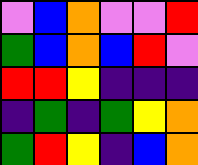[["violet", "blue", "orange", "violet", "violet", "red"], ["green", "blue", "orange", "blue", "red", "violet"], ["red", "red", "yellow", "indigo", "indigo", "indigo"], ["indigo", "green", "indigo", "green", "yellow", "orange"], ["green", "red", "yellow", "indigo", "blue", "orange"]]